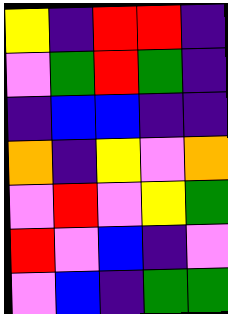[["yellow", "indigo", "red", "red", "indigo"], ["violet", "green", "red", "green", "indigo"], ["indigo", "blue", "blue", "indigo", "indigo"], ["orange", "indigo", "yellow", "violet", "orange"], ["violet", "red", "violet", "yellow", "green"], ["red", "violet", "blue", "indigo", "violet"], ["violet", "blue", "indigo", "green", "green"]]